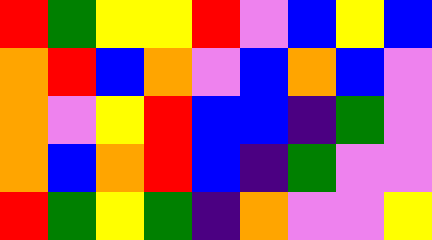[["red", "green", "yellow", "yellow", "red", "violet", "blue", "yellow", "blue"], ["orange", "red", "blue", "orange", "violet", "blue", "orange", "blue", "violet"], ["orange", "violet", "yellow", "red", "blue", "blue", "indigo", "green", "violet"], ["orange", "blue", "orange", "red", "blue", "indigo", "green", "violet", "violet"], ["red", "green", "yellow", "green", "indigo", "orange", "violet", "violet", "yellow"]]